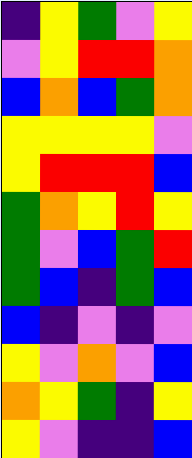[["indigo", "yellow", "green", "violet", "yellow"], ["violet", "yellow", "red", "red", "orange"], ["blue", "orange", "blue", "green", "orange"], ["yellow", "yellow", "yellow", "yellow", "violet"], ["yellow", "red", "red", "red", "blue"], ["green", "orange", "yellow", "red", "yellow"], ["green", "violet", "blue", "green", "red"], ["green", "blue", "indigo", "green", "blue"], ["blue", "indigo", "violet", "indigo", "violet"], ["yellow", "violet", "orange", "violet", "blue"], ["orange", "yellow", "green", "indigo", "yellow"], ["yellow", "violet", "indigo", "indigo", "blue"]]